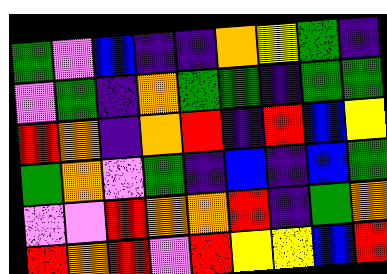[["green", "violet", "blue", "indigo", "indigo", "orange", "yellow", "green", "indigo"], ["violet", "green", "indigo", "orange", "green", "green", "indigo", "green", "green"], ["red", "orange", "indigo", "orange", "red", "indigo", "red", "blue", "yellow"], ["green", "orange", "violet", "green", "indigo", "blue", "indigo", "blue", "green"], ["violet", "violet", "red", "orange", "orange", "red", "indigo", "green", "orange"], ["red", "orange", "red", "violet", "red", "yellow", "yellow", "blue", "red"]]